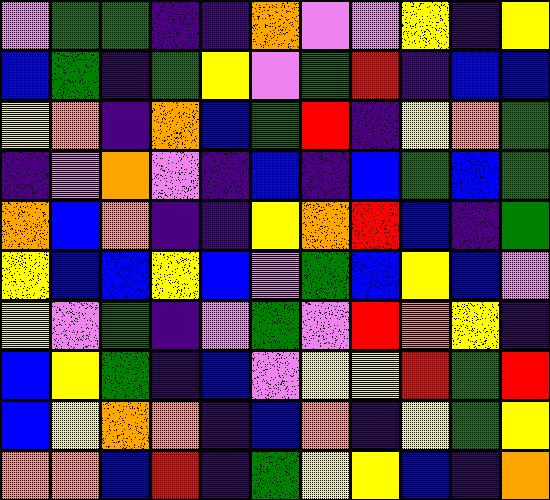[["violet", "green", "green", "indigo", "indigo", "orange", "violet", "violet", "yellow", "indigo", "yellow"], ["blue", "green", "indigo", "green", "yellow", "violet", "green", "red", "indigo", "blue", "blue"], ["yellow", "orange", "indigo", "orange", "blue", "green", "red", "indigo", "yellow", "orange", "green"], ["indigo", "violet", "orange", "violet", "indigo", "blue", "indigo", "blue", "green", "blue", "green"], ["orange", "blue", "orange", "indigo", "indigo", "yellow", "orange", "red", "blue", "indigo", "green"], ["yellow", "blue", "blue", "yellow", "blue", "violet", "green", "blue", "yellow", "blue", "violet"], ["yellow", "violet", "green", "indigo", "violet", "green", "violet", "red", "orange", "yellow", "indigo"], ["blue", "yellow", "green", "indigo", "blue", "violet", "yellow", "yellow", "red", "green", "red"], ["blue", "yellow", "orange", "orange", "indigo", "blue", "orange", "indigo", "yellow", "green", "yellow"], ["orange", "orange", "blue", "red", "indigo", "green", "yellow", "yellow", "blue", "indigo", "orange"]]